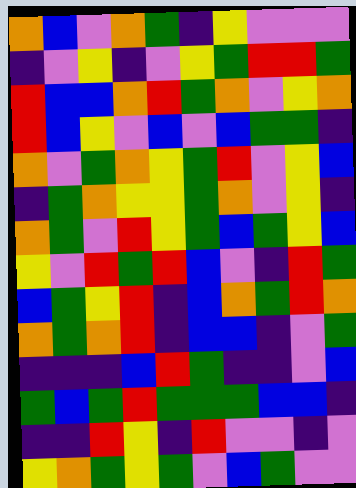[["orange", "blue", "violet", "orange", "green", "indigo", "yellow", "violet", "violet", "violet"], ["indigo", "violet", "yellow", "indigo", "violet", "yellow", "green", "red", "red", "green"], ["red", "blue", "blue", "orange", "red", "green", "orange", "violet", "yellow", "orange"], ["red", "blue", "yellow", "violet", "blue", "violet", "blue", "green", "green", "indigo"], ["orange", "violet", "green", "orange", "yellow", "green", "red", "violet", "yellow", "blue"], ["indigo", "green", "orange", "yellow", "yellow", "green", "orange", "violet", "yellow", "indigo"], ["orange", "green", "violet", "red", "yellow", "green", "blue", "green", "yellow", "blue"], ["yellow", "violet", "red", "green", "red", "blue", "violet", "indigo", "red", "green"], ["blue", "green", "yellow", "red", "indigo", "blue", "orange", "green", "red", "orange"], ["orange", "green", "orange", "red", "indigo", "blue", "blue", "indigo", "violet", "green"], ["indigo", "indigo", "indigo", "blue", "red", "green", "indigo", "indigo", "violet", "blue"], ["green", "blue", "green", "red", "green", "green", "green", "blue", "blue", "indigo"], ["indigo", "indigo", "red", "yellow", "indigo", "red", "violet", "violet", "indigo", "violet"], ["yellow", "orange", "green", "yellow", "green", "violet", "blue", "green", "violet", "violet"]]